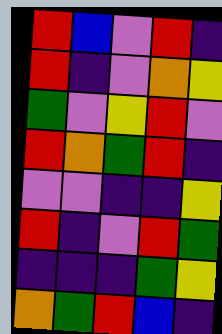[["red", "blue", "violet", "red", "indigo"], ["red", "indigo", "violet", "orange", "yellow"], ["green", "violet", "yellow", "red", "violet"], ["red", "orange", "green", "red", "indigo"], ["violet", "violet", "indigo", "indigo", "yellow"], ["red", "indigo", "violet", "red", "green"], ["indigo", "indigo", "indigo", "green", "yellow"], ["orange", "green", "red", "blue", "indigo"]]